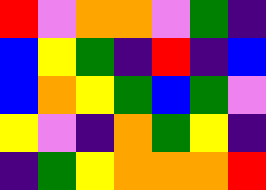[["red", "violet", "orange", "orange", "violet", "green", "indigo"], ["blue", "yellow", "green", "indigo", "red", "indigo", "blue"], ["blue", "orange", "yellow", "green", "blue", "green", "violet"], ["yellow", "violet", "indigo", "orange", "green", "yellow", "indigo"], ["indigo", "green", "yellow", "orange", "orange", "orange", "red"]]